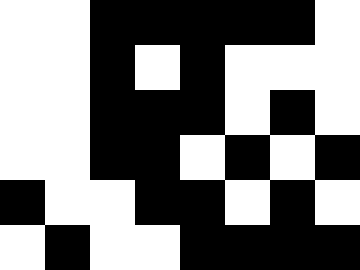[["white", "white", "black", "black", "black", "black", "black", "white"], ["white", "white", "black", "white", "black", "white", "white", "white"], ["white", "white", "black", "black", "black", "white", "black", "white"], ["white", "white", "black", "black", "white", "black", "white", "black"], ["black", "white", "white", "black", "black", "white", "black", "white"], ["white", "black", "white", "white", "black", "black", "black", "black"]]